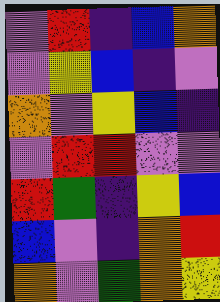[["violet", "red", "indigo", "blue", "orange"], ["violet", "yellow", "blue", "indigo", "violet"], ["orange", "violet", "yellow", "blue", "indigo"], ["violet", "red", "red", "violet", "violet"], ["red", "green", "indigo", "yellow", "blue"], ["blue", "violet", "indigo", "orange", "red"], ["orange", "violet", "green", "orange", "yellow"]]